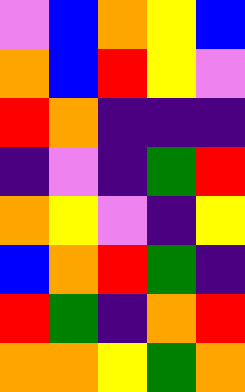[["violet", "blue", "orange", "yellow", "blue"], ["orange", "blue", "red", "yellow", "violet"], ["red", "orange", "indigo", "indigo", "indigo"], ["indigo", "violet", "indigo", "green", "red"], ["orange", "yellow", "violet", "indigo", "yellow"], ["blue", "orange", "red", "green", "indigo"], ["red", "green", "indigo", "orange", "red"], ["orange", "orange", "yellow", "green", "orange"]]